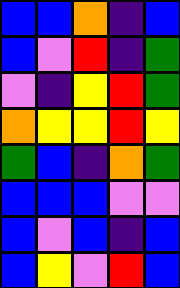[["blue", "blue", "orange", "indigo", "blue"], ["blue", "violet", "red", "indigo", "green"], ["violet", "indigo", "yellow", "red", "green"], ["orange", "yellow", "yellow", "red", "yellow"], ["green", "blue", "indigo", "orange", "green"], ["blue", "blue", "blue", "violet", "violet"], ["blue", "violet", "blue", "indigo", "blue"], ["blue", "yellow", "violet", "red", "blue"]]